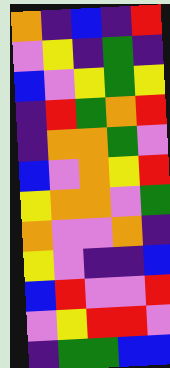[["orange", "indigo", "blue", "indigo", "red"], ["violet", "yellow", "indigo", "green", "indigo"], ["blue", "violet", "yellow", "green", "yellow"], ["indigo", "red", "green", "orange", "red"], ["indigo", "orange", "orange", "green", "violet"], ["blue", "violet", "orange", "yellow", "red"], ["yellow", "orange", "orange", "violet", "green"], ["orange", "violet", "violet", "orange", "indigo"], ["yellow", "violet", "indigo", "indigo", "blue"], ["blue", "red", "violet", "violet", "red"], ["violet", "yellow", "red", "red", "violet"], ["indigo", "green", "green", "blue", "blue"]]